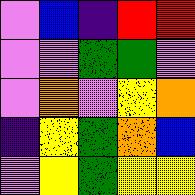[["violet", "blue", "indigo", "red", "red"], ["violet", "violet", "green", "green", "violet"], ["violet", "orange", "violet", "yellow", "orange"], ["indigo", "yellow", "green", "orange", "blue"], ["violet", "yellow", "green", "yellow", "yellow"]]